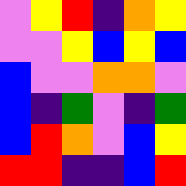[["violet", "yellow", "red", "indigo", "orange", "yellow"], ["violet", "violet", "yellow", "blue", "yellow", "blue"], ["blue", "violet", "violet", "orange", "orange", "violet"], ["blue", "indigo", "green", "violet", "indigo", "green"], ["blue", "red", "orange", "violet", "blue", "yellow"], ["red", "red", "indigo", "indigo", "blue", "red"]]